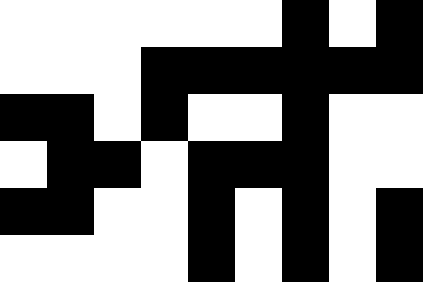[["white", "white", "white", "white", "white", "white", "black", "white", "black"], ["white", "white", "white", "black", "black", "black", "black", "black", "black"], ["black", "black", "white", "black", "white", "white", "black", "white", "white"], ["white", "black", "black", "white", "black", "black", "black", "white", "white"], ["black", "black", "white", "white", "black", "white", "black", "white", "black"], ["white", "white", "white", "white", "black", "white", "black", "white", "black"]]